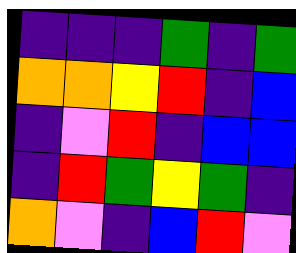[["indigo", "indigo", "indigo", "green", "indigo", "green"], ["orange", "orange", "yellow", "red", "indigo", "blue"], ["indigo", "violet", "red", "indigo", "blue", "blue"], ["indigo", "red", "green", "yellow", "green", "indigo"], ["orange", "violet", "indigo", "blue", "red", "violet"]]